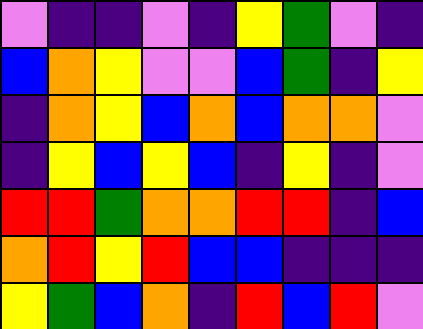[["violet", "indigo", "indigo", "violet", "indigo", "yellow", "green", "violet", "indigo"], ["blue", "orange", "yellow", "violet", "violet", "blue", "green", "indigo", "yellow"], ["indigo", "orange", "yellow", "blue", "orange", "blue", "orange", "orange", "violet"], ["indigo", "yellow", "blue", "yellow", "blue", "indigo", "yellow", "indigo", "violet"], ["red", "red", "green", "orange", "orange", "red", "red", "indigo", "blue"], ["orange", "red", "yellow", "red", "blue", "blue", "indigo", "indigo", "indigo"], ["yellow", "green", "blue", "orange", "indigo", "red", "blue", "red", "violet"]]